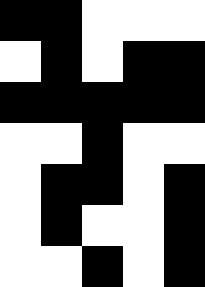[["black", "black", "white", "white", "white"], ["white", "black", "white", "black", "black"], ["black", "black", "black", "black", "black"], ["white", "white", "black", "white", "white"], ["white", "black", "black", "white", "black"], ["white", "black", "white", "white", "black"], ["white", "white", "black", "white", "black"]]